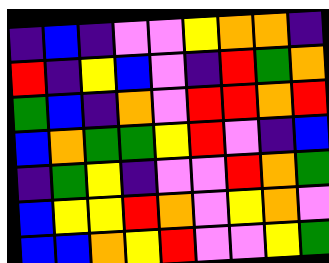[["indigo", "blue", "indigo", "violet", "violet", "yellow", "orange", "orange", "indigo"], ["red", "indigo", "yellow", "blue", "violet", "indigo", "red", "green", "orange"], ["green", "blue", "indigo", "orange", "violet", "red", "red", "orange", "red"], ["blue", "orange", "green", "green", "yellow", "red", "violet", "indigo", "blue"], ["indigo", "green", "yellow", "indigo", "violet", "violet", "red", "orange", "green"], ["blue", "yellow", "yellow", "red", "orange", "violet", "yellow", "orange", "violet"], ["blue", "blue", "orange", "yellow", "red", "violet", "violet", "yellow", "green"]]